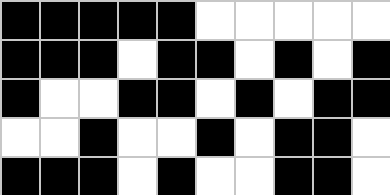[["black", "black", "black", "black", "black", "white", "white", "white", "white", "white"], ["black", "black", "black", "white", "black", "black", "white", "black", "white", "black"], ["black", "white", "white", "black", "black", "white", "black", "white", "black", "black"], ["white", "white", "black", "white", "white", "black", "white", "black", "black", "white"], ["black", "black", "black", "white", "black", "white", "white", "black", "black", "white"]]